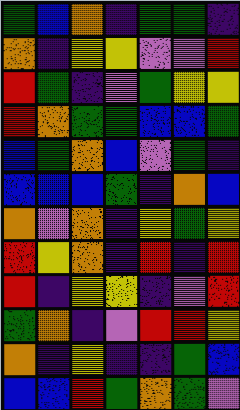[["green", "blue", "orange", "indigo", "green", "green", "indigo"], ["orange", "indigo", "yellow", "yellow", "violet", "violet", "red"], ["red", "green", "indigo", "violet", "green", "yellow", "yellow"], ["red", "orange", "green", "green", "blue", "blue", "green"], ["blue", "green", "orange", "blue", "violet", "green", "indigo"], ["blue", "blue", "blue", "green", "indigo", "orange", "blue"], ["orange", "violet", "orange", "indigo", "yellow", "green", "yellow"], ["red", "yellow", "orange", "indigo", "red", "indigo", "red"], ["red", "indigo", "yellow", "yellow", "indigo", "violet", "red"], ["green", "orange", "indigo", "violet", "red", "red", "yellow"], ["orange", "indigo", "yellow", "indigo", "indigo", "green", "blue"], ["blue", "blue", "red", "green", "orange", "green", "violet"]]